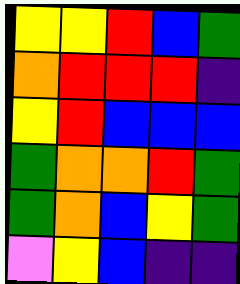[["yellow", "yellow", "red", "blue", "green"], ["orange", "red", "red", "red", "indigo"], ["yellow", "red", "blue", "blue", "blue"], ["green", "orange", "orange", "red", "green"], ["green", "orange", "blue", "yellow", "green"], ["violet", "yellow", "blue", "indigo", "indigo"]]